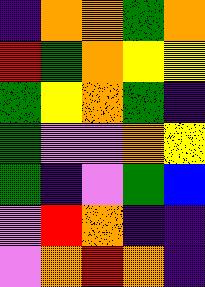[["indigo", "orange", "orange", "green", "orange"], ["red", "green", "orange", "yellow", "yellow"], ["green", "yellow", "orange", "green", "indigo"], ["green", "violet", "violet", "orange", "yellow"], ["green", "indigo", "violet", "green", "blue"], ["violet", "red", "orange", "indigo", "indigo"], ["violet", "orange", "red", "orange", "indigo"]]